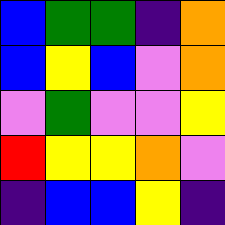[["blue", "green", "green", "indigo", "orange"], ["blue", "yellow", "blue", "violet", "orange"], ["violet", "green", "violet", "violet", "yellow"], ["red", "yellow", "yellow", "orange", "violet"], ["indigo", "blue", "blue", "yellow", "indigo"]]